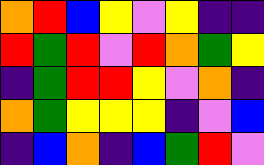[["orange", "red", "blue", "yellow", "violet", "yellow", "indigo", "indigo"], ["red", "green", "red", "violet", "red", "orange", "green", "yellow"], ["indigo", "green", "red", "red", "yellow", "violet", "orange", "indigo"], ["orange", "green", "yellow", "yellow", "yellow", "indigo", "violet", "blue"], ["indigo", "blue", "orange", "indigo", "blue", "green", "red", "violet"]]